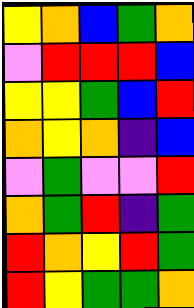[["yellow", "orange", "blue", "green", "orange"], ["violet", "red", "red", "red", "blue"], ["yellow", "yellow", "green", "blue", "red"], ["orange", "yellow", "orange", "indigo", "blue"], ["violet", "green", "violet", "violet", "red"], ["orange", "green", "red", "indigo", "green"], ["red", "orange", "yellow", "red", "green"], ["red", "yellow", "green", "green", "orange"]]